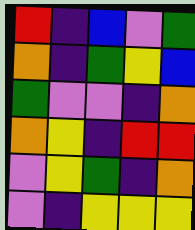[["red", "indigo", "blue", "violet", "green"], ["orange", "indigo", "green", "yellow", "blue"], ["green", "violet", "violet", "indigo", "orange"], ["orange", "yellow", "indigo", "red", "red"], ["violet", "yellow", "green", "indigo", "orange"], ["violet", "indigo", "yellow", "yellow", "yellow"]]